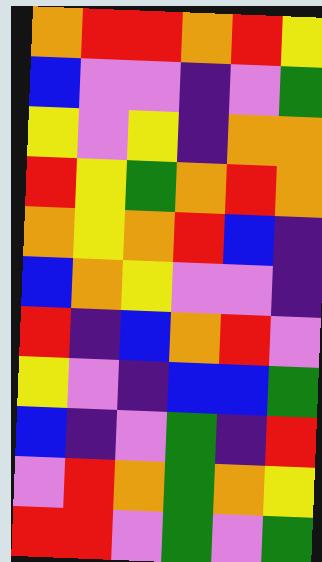[["orange", "red", "red", "orange", "red", "yellow"], ["blue", "violet", "violet", "indigo", "violet", "green"], ["yellow", "violet", "yellow", "indigo", "orange", "orange"], ["red", "yellow", "green", "orange", "red", "orange"], ["orange", "yellow", "orange", "red", "blue", "indigo"], ["blue", "orange", "yellow", "violet", "violet", "indigo"], ["red", "indigo", "blue", "orange", "red", "violet"], ["yellow", "violet", "indigo", "blue", "blue", "green"], ["blue", "indigo", "violet", "green", "indigo", "red"], ["violet", "red", "orange", "green", "orange", "yellow"], ["red", "red", "violet", "green", "violet", "green"]]